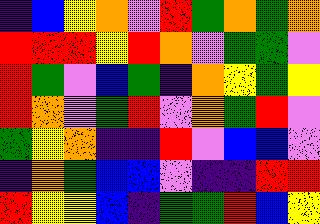[["indigo", "blue", "yellow", "orange", "violet", "red", "green", "orange", "green", "orange"], ["red", "red", "red", "yellow", "red", "orange", "violet", "green", "green", "violet"], ["red", "green", "violet", "blue", "green", "indigo", "orange", "yellow", "green", "yellow"], ["red", "orange", "violet", "green", "red", "violet", "orange", "green", "red", "violet"], ["green", "yellow", "orange", "indigo", "indigo", "red", "violet", "blue", "blue", "violet"], ["indigo", "orange", "green", "blue", "blue", "violet", "indigo", "indigo", "red", "red"], ["red", "yellow", "yellow", "blue", "indigo", "green", "green", "red", "blue", "yellow"]]